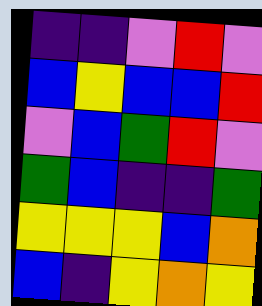[["indigo", "indigo", "violet", "red", "violet"], ["blue", "yellow", "blue", "blue", "red"], ["violet", "blue", "green", "red", "violet"], ["green", "blue", "indigo", "indigo", "green"], ["yellow", "yellow", "yellow", "blue", "orange"], ["blue", "indigo", "yellow", "orange", "yellow"]]